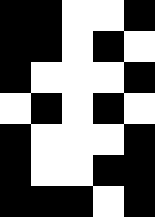[["black", "black", "white", "white", "black"], ["black", "black", "white", "black", "white"], ["black", "white", "white", "white", "black"], ["white", "black", "white", "black", "white"], ["black", "white", "white", "white", "black"], ["black", "white", "white", "black", "black"], ["black", "black", "black", "white", "black"]]